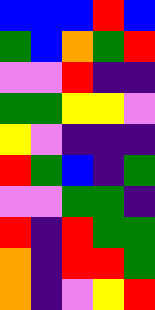[["blue", "blue", "blue", "red", "blue"], ["green", "blue", "orange", "green", "red"], ["violet", "violet", "red", "indigo", "indigo"], ["green", "green", "yellow", "yellow", "violet"], ["yellow", "violet", "indigo", "indigo", "indigo"], ["red", "green", "blue", "indigo", "green"], ["violet", "violet", "green", "green", "indigo"], ["red", "indigo", "red", "green", "green"], ["orange", "indigo", "red", "red", "green"], ["orange", "indigo", "violet", "yellow", "red"]]